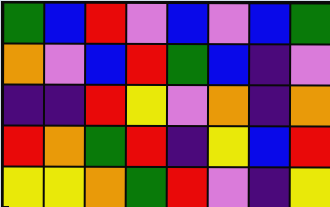[["green", "blue", "red", "violet", "blue", "violet", "blue", "green"], ["orange", "violet", "blue", "red", "green", "blue", "indigo", "violet"], ["indigo", "indigo", "red", "yellow", "violet", "orange", "indigo", "orange"], ["red", "orange", "green", "red", "indigo", "yellow", "blue", "red"], ["yellow", "yellow", "orange", "green", "red", "violet", "indigo", "yellow"]]